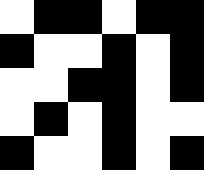[["white", "black", "black", "white", "black", "black"], ["black", "white", "white", "black", "white", "black"], ["white", "white", "black", "black", "white", "black"], ["white", "black", "white", "black", "white", "white"], ["black", "white", "white", "black", "white", "black"]]